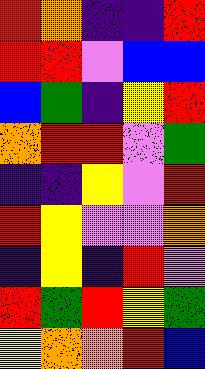[["red", "orange", "indigo", "indigo", "red"], ["red", "red", "violet", "blue", "blue"], ["blue", "green", "indigo", "yellow", "red"], ["orange", "red", "red", "violet", "green"], ["indigo", "indigo", "yellow", "violet", "red"], ["red", "yellow", "violet", "violet", "orange"], ["indigo", "yellow", "indigo", "red", "violet"], ["red", "green", "red", "yellow", "green"], ["yellow", "orange", "orange", "red", "blue"]]